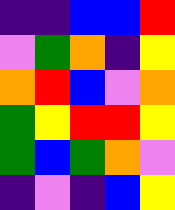[["indigo", "indigo", "blue", "blue", "red"], ["violet", "green", "orange", "indigo", "yellow"], ["orange", "red", "blue", "violet", "orange"], ["green", "yellow", "red", "red", "yellow"], ["green", "blue", "green", "orange", "violet"], ["indigo", "violet", "indigo", "blue", "yellow"]]